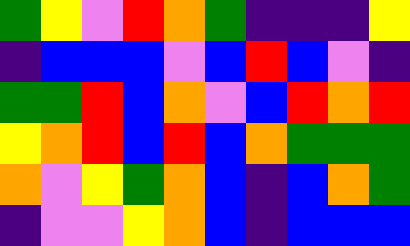[["green", "yellow", "violet", "red", "orange", "green", "indigo", "indigo", "indigo", "yellow"], ["indigo", "blue", "blue", "blue", "violet", "blue", "red", "blue", "violet", "indigo"], ["green", "green", "red", "blue", "orange", "violet", "blue", "red", "orange", "red"], ["yellow", "orange", "red", "blue", "red", "blue", "orange", "green", "green", "green"], ["orange", "violet", "yellow", "green", "orange", "blue", "indigo", "blue", "orange", "green"], ["indigo", "violet", "violet", "yellow", "orange", "blue", "indigo", "blue", "blue", "blue"]]